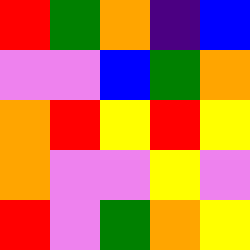[["red", "green", "orange", "indigo", "blue"], ["violet", "violet", "blue", "green", "orange"], ["orange", "red", "yellow", "red", "yellow"], ["orange", "violet", "violet", "yellow", "violet"], ["red", "violet", "green", "orange", "yellow"]]